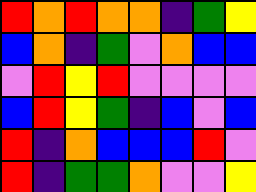[["red", "orange", "red", "orange", "orange", "indigo", "green", "yellow"], ["blue", "orange", "indigo", "green", "violet", "orange", "blue", "blue"], ["violet", "red", "yellow", "red", "violet", "violet", "violet", "violet"], ["blue", "red", "yellow", "green", "indigo", "blue", "violet", "blue"], ["red", "indigo", "orange", "blue", "blue", "blue", "red", "violet"], ["red", "indigo", "green", "green", "orange", "violet", "violet", "yellow"]]